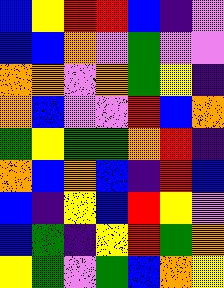[["blue", "yellow", "red", "red", "blue", "indigo", "violet"], ["blue", "blue", "orange", "violet", "green", "violet", "violet"], ["orange", "orange", "violet", "orange", "green", "yellow", "indigo"], ["orange", "blue", "violet", "violet", "red", "blue", "orange"], ["green", "yellow", "green", "green", "orange", "red", "indigo"], ["orange", "blue", "orange", "blue", "indigo", "red", "blue"], ["blue", "indigo", "yellow", "blue", "red", "yellow", "violet"], ["blue", "green", "indigo", "yellow", "red", "green", "orange"], ["yellow", "green", "violet", "green", "blue", "orange", "yellow"]]